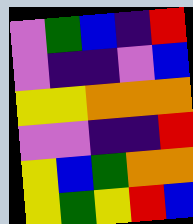[["violet", "green", "blue", "indigo", "red"], ["violet", "indigo", "indigo", "violet", "blue"], ["yellow", "yellow", "orange", "orange", "orange"], ["violet", "violet", "indigo", "indigo", "red"], ["yellow", "blue", "green", "orange", "orange"], ["yellow", "green", "yellow", "red", "blue"]]